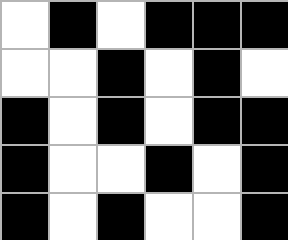[["white", "black", "white", "black", "black", "black"], ["white", "white", "black", "white", "black", "white"], ["black", "white", "black", "white", "black", "black"], ["black", "white", "white", "black", "white", "black"], ["black", "white", "black", "white", "white", "black"]]